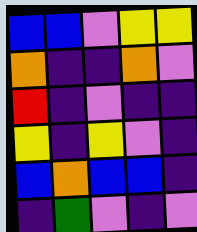[["blue", "blue", "violet", "yellow", "yellow"], ["orange", "indigo", "indigo", "orange", "violet"], ["red", "indigo", "violet", "indigo", "indigo"], ["yellow", "indigo", "yellow", "violet", "indigo"], ["blue", "orange", "blue", "blue", "indigo"], ["indigo", "green", "violet", "indigo", "violet"]]